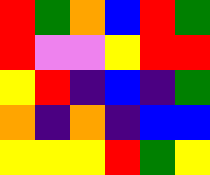[["red", "green", "orange", "blue", "red", "green"], ["red", "violet", "violet", "yellow", "red", "red"], ["yellow", "red", "indigo", "blue", "indigo", "green"], ["orange", "indigo", "orange", "indigo", "blue", "blue"], ["yellow", "yellow", "yellow", "red", "green", "yellow"]]